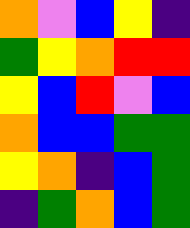[["orange", "violet", "blue", "yellow", "indigo"], ["green", "yellow", "orange", "red", "red"], ["yellow", "blue", "red", "violet", "blue"], ["orange", "blue", "blue", "green", "green"], ["yellow", "orange", "indigo", "blue", "green"], ["indigo", "green", "orange", "blue", "green"]]